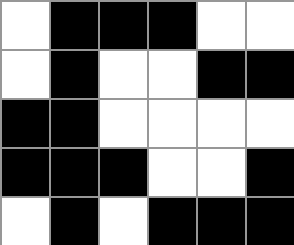[["white", "black", "black", "black", "white", "white"], ["white", "black", "white", "white", "black", "black"], ["black", "black", "white", "white", "white", "white"], ["black", "black", "black", "white", "white", "black"], ["white", "black", "white", "black", "black", "black"]]